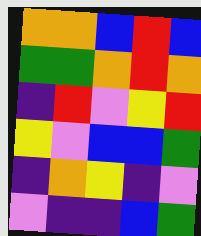[["orange", "orange", "blue", "red", "blue"], ["green", "green", "orange", "red", "orange"], ["indigo", "red", "violet", "yellow", "red"], ["yellow", "violet", "blue", "blue", "green"], ["indigo", "orange", "yellow", "indigo", "violet"], ["violet", "indigo", "indigo", "blue", "green"]]